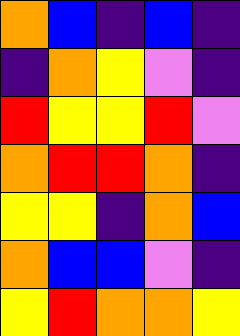[["orange", "blue", "indigo", "blue", "indigo"], ["indigo", "orange", "yellow", "violet", "indigo"], ["red", "yellow", "yellow", "red", "violet"], ["orange", "red", "red", "orange", "indigo"], ["yellow", "yellow", "indigo", "orange", "blue"], ["orange", "blue", "blue", "violet", "indigo"], ["yellow", "red", "orange", "orange", "yellow"]]